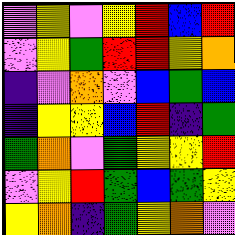[["violet", "yellow", "violet", "yellow", "red", "blue", "red"], ["violet", "yellow", "green", "red", "red", "yellow", "orange"], ["indigo", "violet", "orange", "violet", "blue", "green", "blue"], ["indigo", "yellow", "yellow", "blue", "red", "indigo", "green"], ["green", "orange", "violet", "green", "yellow", "yellow", "red"], ["violet", "yellow", "red", "green", "blue", "green", "yellow"], ["yellow", "orange", "indigo", "green", "yellow", "orange", "violet"]]